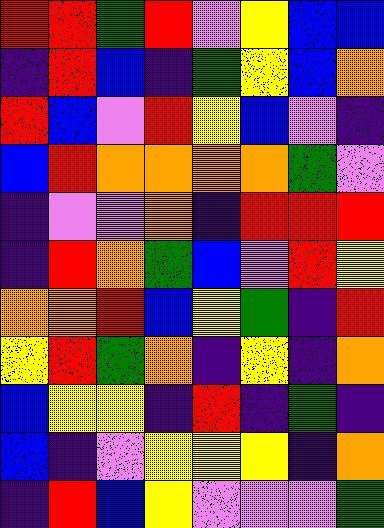[["red", "red", "green", "red", "violet", "yellow", "blue", "blue"], ["indigo", "red", "blue", "indigo", "green", "yellow", "blue", "orange"], ["red", "blue", "violet", "red", "yellow", "blue", "violet", "indigo"], ["blue", "red", "orange", "orange", "orange", "orange", "green", "violet"], ["indigo", "violet", "violet", "orange", "indigo", "red", "red", "red"], ["indigo", "red", "orange", "green", "blue", "violet", "red", "yellow"], ["orange", "orange", "red", "blue", "yellow", "green", "indigo", "red"], ["yellow", "red", "green", "orange", "indigo", "yellow", "indigo", "orange"], ["blue", "yellow", "yellow", "indigo", "red", "indigo", "green", "indigo"], ["blue", "indigo", "violet", "yellow", "yellow", "yellow", "indigo", "orange"], ["indigo", "red", "blue", "yellow", "violet", "violet", "violet", "green"]]